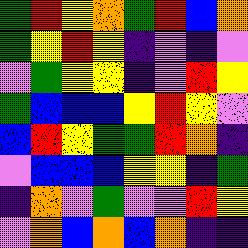[["green", "red", "yellow", "orange", "green", "red", "blue", "orange"], ["green", "yellow", "red", "yellow", "indigo", "violet", "indigo", "violet"], ["violet", "green", "yellow", "yellow", "indigo", "violet", "red", "yellow"], ["green", "blue", "blue", "blue", "yellow", "red", "yellow", "violet"], ["blue", "red", "yellow", "green", "green", "red", "orange", "indigo"], ["violet", "blue", "blue", "blue", "yellow", "yellow", "indigo", "green"], ["indigo", "orange", "violet", "green", "violet", "violet", "red", "yellow"], ["violet", "orange", "blue", "orange", "blue", "orange", "indigo", "indigo"]]